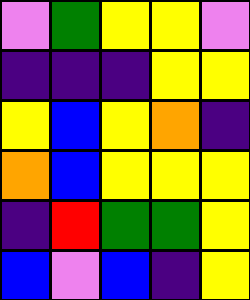[["violet", "green", "yellow", "yellow", "violet"], ["indigo", "indigo", "indigo", "yellow", "yellow"], ["yellow", "blue", "yellow", "orange", "indigo"], ["orange", "blue", "yellow", "yellow", "yellow"], ["indigo", "red", "green", "green", "yellow"], ["blue", "violet", "blue", "indigo", "yellow"]]